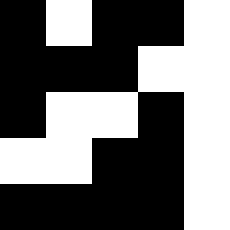[["black", "white", "black", "black", "white"], ["black", "black", "black", "white", "white"], ["black", "white", "white", "black", "white"], ["white", "white", "black", "black", "white"], ["black", "black", "black", "black", "white"]]